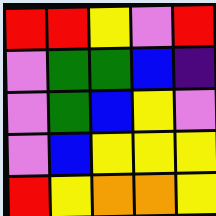[["red", "red", "yellow", "violet", "red"], ["violet", "green", "green", "blue", "indigo"], ["violet", "green", "blue", "yellow", "violet"], ["violet", "blue", "yellow", "yellow", "yellow"], ["red", "yellow", "orange", "orange", "yellow"]]